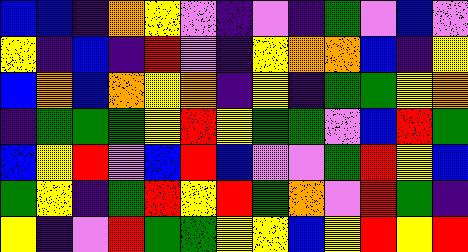[["blue", "blue", "indigo", "orange", "yellow", "violet", "indigo", "violet", "indigo", "green", "violet", "blue", "violet"], ["yellow", "indigo", "blue", "indigo", "red", "violet", "indigo", "yellow", "orange", "orange", "blue", "indigo", "yellow"], ["blue", "orange", "blue", "orange", "yellow", "orange", "indigo", "yellow", "indigo", "green", "green", "yellow", "orange"], ["indigo", "green", "green", "green", "yellow", "red", "yellow", "green", "green", "violet", "blue", "red", "green"], ["blue", "yellow", "red", "violet", "blue", "red", "blue", "violet", "violet", "green", "red", "yellow", "blue"], ["green", "yellow", "indigo", "green", "red", "yellow", "red", "green", "orange", "violet", "red", "green", "indigo"], ["yellow", "indigo", "violet", "red", "green", "green", "yellow", "yellow", "blue", "yellow", "red", "yellow", "red"]]